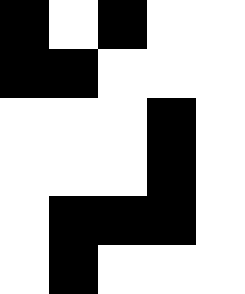[["black", "white", "black", "white", "white"], ["black", "black", "white", "white", "white"], ["white", "white", "white", "black", "white"], ["white", "white", "white", "black", "white"], ["white", "black", "black", "black", "white"], ["white", "black", "white", "white", "white"]]